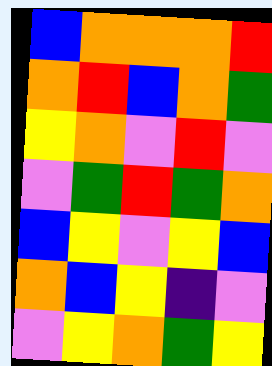[["blue", "orange", "orange", "orange", "red"], ["orange", "red", "blue", "orange", "green"], ["yellow", "orange", "violet", "red", "violet"], ["violet", "green", "red", "green", "orange"], ["blue", "yellow", "violet", "yellow", "blue"], ["orange", "blue", "yellow", "indigo", "violet"], ["violet", "yellow", "orange", "green", "yellow"]]